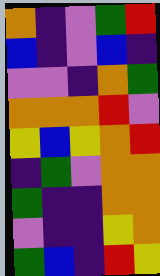[["orange", "indigo", "violet", "green", "red"], ["blue", "indigo", "violet", "blue", "indigo"], ["violet", "violet", "indigo", "orange", "green"], ["orange", "orange", "orange", "red", "violet"], ["yellow", "blue", "yellow", "orange", "red"], ["indigo", "green", "violet", "orange", "orange"], ["green", "indigo", "indigo", "orange", "orange"], ["violet", "indigo", "indigo", "yellow", "orange"], ["green", "blue", "indigo", "red", "yellow"]]